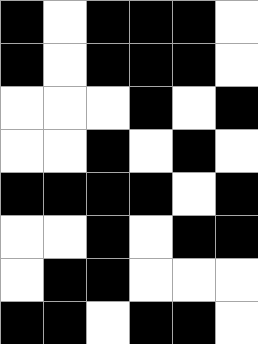[["black", "white", "black", "black", "black", "white"], ["black", "white", "black", "black", "black", "white"], ["white", "white", "white", "black", "white", "black"], ["white", "white", "black", "white", "black", "white"], ["black", "black", "black", "black", "white", "black"], ["white", "white", "black", "white", "black", "black"], ["white", "black", "black", "white", "white", "white"], ["black", "black", "white", "black", "black", "white"]]